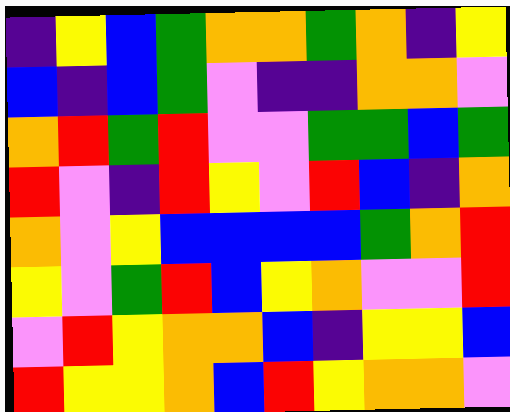[["indigo", "yellow", "blue", "green", "orange", "orange", "green", "orange", "indigo", "yellow"], ["blue", "indigo", "blue", "green", "violet", "indigo", "indigo", "orange", "orange", "violet"], ["orange", "red", "green", "red", "violet", "violet", "green", "green", "blue", "green"], ["red", "violet", "indigo", "red", "yellow", "violet", "red", "blue", "indigo", "orange"], ["orange", "violet", "yellow", "blue", "blue", "blue", "blue", "green", "orange", "red"], ["yellow", "violet", "green", "red", "blue", "yellow", "orange", "violet", "violet", "red"], ["violet", "red", "yellow", "orange", "orange", "blue", "indigo", "yellow", "yellow", "blue"], ["red", "yellow", "yellow", "orange", "blue", "red", "yellow", "orange", "orange", "violet"]]